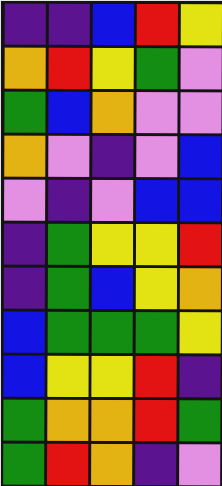[["indigo", "indigo", "blue", "red", "yellow"], ["orange", "red", "yellow", "green", "violet"], ["green", "blue", "orange", "violet", "violet"], ["orange", "violet", "indigo", "violet", "blue"], ["violet", "indigo", "violet", "blue", "blue"], ["indigo", "green", "yellow", "yellow", "red"], ["indigo", "green", "blue", "yellow", "orange"], ["blue", "green", "green", "green", "yellow"], ["blue", "yellow", "yellow", "red", "indigo"], ["green", "orange", "orange", "red", "green"], ["green", "red", "orange", "indigo", "violet"]]